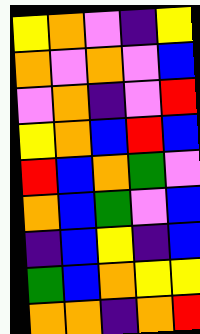[["yellow", "orange", "violet", "indigo", "yellow"], ["orange", "violet", "orange", "violet", "blue"], ["violet", "orange", "indigo", "violet", "red"], ["yellow", "orange", "blue", "red", "blue"], ["red", "blue", "orange", "green", "violet"], ["orange", "blue", "green", "violet", "blue"], ["indigo", "blue", "yellow", "indigo", "blue"], ["green", "blue", "orange", "yellow", "yellow"], ["orange", "orange", "indigo", "orange", "red"]]